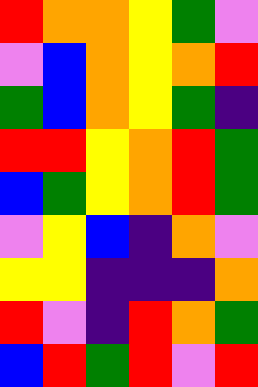[["red", "orange", "orange", "yellow", "green", "violet"], ["violet", "blue", "orange", "yellow", "orange", "red"], ["green", "blue", "orange", "yellow", "green", "indigo"], ["red", "red", "yellow", "orange", "red", "green"], ["blue", "green", "yellow", "orange", "red", "green"], ["violet", "yellow", "blue", "indigo", "orange", "violet"], ["yellow", "yellow", "indigo", "indigo", "indigo", "orange"], ["red", "violet", "indigo", "red", "orange", "green"], ["blue", "red", "green", "red", "violet", "red"]]